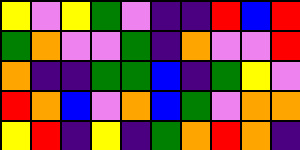[["yellow", "violet", "yellow", "green", "violet", "indigo", "indigo", "red", "blue", "red"], ["green", "orange", "violet", "violet", "green", "indigo", "orange", "violet", "violet", "red"], ["orange", "indigo", "indigo", "green", "green", "blue", "indigo", "green", "yellow", "violet"], ["red", "orange", "blue", "violet", "orange", "blue", "green", "violet", "orange", "orange"], ["yellow", "red", "indigo", "yellow", "indigo", "green", "orange", "red", "orange", "indigo"]]